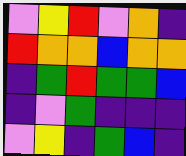[["violet", "yellow", "red", "violet", "orange", "indigo"], ["red", "orange", "orange", "blue", "orange", "orange"], ["indigo", "green", "red", "green", "green", "blue"], ["indigo", "violet", "green", "indigo", "indigo", "indigo"], ["violet", "yellow", "indigo", "green", "blue", "indigo"]]